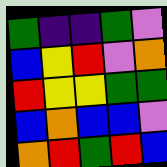[["green", "indigo", "indigo", "green", "violet"], ["blue", "yellow", "red", "violet", "orange"], ["red", "yellow", "yellow", "green", "green"], ["blue", "orange", "blue", "blue", "violet"], ["orange", "red", "green", "red", "blue"]]